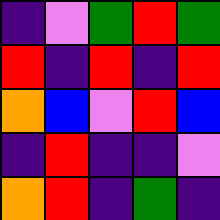[["indigo", "violet", "green", "red", "green"], ["red", "indigo", "red", "indigo", "red"], ["orange", "blue", "violet", "red", "blue"], ["indigo", "red", "indigo", "indigo", "violet"], ["orange", "red", "indigo", "green", "indigo"]]